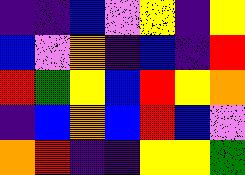[["indigo", "indigo", "blue", "violet", "yellow", "indigo", "yellow"], ["blue", "violet", "orange", "indigo", "blue", "indigo", "red"], ["red", "green", "yellow", "blue", "red", "yellow", "orange"], ["indigo", "blue", "orange", "blue", "red", "blue", "violet"], ["orange", "red", "indigo", "indigo", "yellow", "yellow", "green"]]